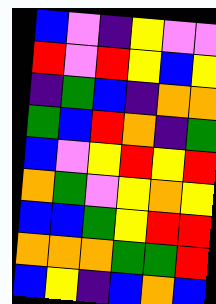[["blue", "violet", "indigo", "yellow", "violet", "violet"], ["red", "violet", "red", "yellow", "blue", "yellow"], ["indigo", "green", "blue", "indigo", "orange", "orange"], ["green", "blue", "red", "orange", "indigo", "green"], ["blue", "violet", "yellow", "red", "yellow", "red"], ["orange", "green", "violet", "yellow", "orange", "yellow"], ["blue", "blue", "green", "yellow", "red", "red"], ["orange", "orange", "orange", "green", "green", "red"], ["blue", "yellow", "indigo", "blue", "orange", "blue"]]